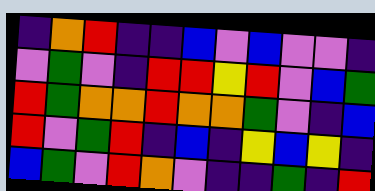[["indigo", "orange", "red", "indigo", "indigo", "blue", "violet", "blue", "violet", "violet", "indigo"], ["violet", "green", "violet", "indigo", "red", "red", "yellow", "red", "violet", "blue", "green"], ["red", "green", "orange", "orange", "red", "orange", "orange", "green", "violet", "indigo", "blue"], ["red", "violet", "green", "red", "indigo", "blue", "indigo", "yellow", "blue", "yellow", "indigo"], ["blue", "green", "violet", "red", "orange", "violet", "indigo", "indigo", "green", "indigo", "red"]]